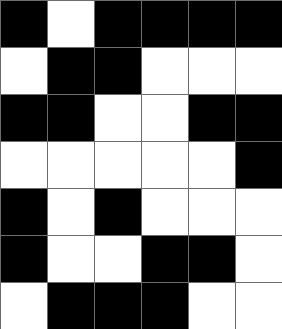[["black", "white", "black", "black", "black", "black"], ["white", "black", "black", "white", "white", "white"], ["black", "black", "white", "white", "black", "black"], ["white", "white", "white", "white", "white", "black"], ["black", "white", "black", "white", "white", "white"], ["black", "white", "white", "black", "black", "white"], ["white", "black", "black", "black", "white", "white"]]